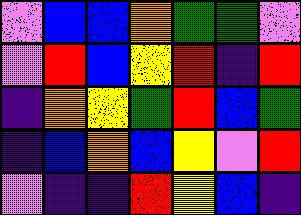[["violet", "blue", "blue", "orange", "green", "green", "violet"], ["violet", "red", "blue", "yellow", "red", "indigo", "red"], ["indigo", "orange", "yellow", "green", "red", "blue", "green"], ["indigo", "blue", "orange", "blue", "yellow", "violet", "red"], ["violet", "indigo", "indigo", "red", "yellow", "blue", "indigo"]]